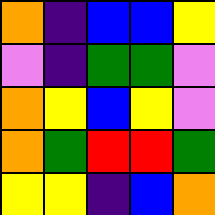[["orange", "indigo", "blue", "blue", "yellow"], ["violet", "indigo", "green", "green", "violet"], ["orange", "yellow", "blue", "yellow", "violet"], ["orange", "green", "red", "red", "green"], ["yellow", "yellow", "indigo", "blue", "orange"]]